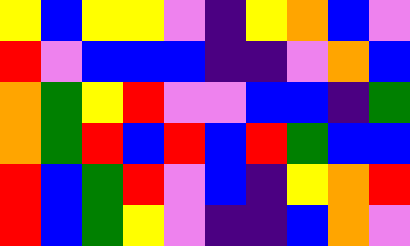[["yellow", "blue", "yellow", "yellow", "violet", "indigo", "yellow", "orange", "blue", "violet"], ["red", "violet", "blue", "blue", "blue", "indigo", "indigo", "violet", "orange", "blue"], ["orange", "green", "yellow", "red", "violet", "violet", "blue", "blue", "indigo", "green"], ["orange", "green", "red", "blue", "red", "blue", "red", "green", "blue", "blue"], ["red", "blue", "green", "red", "violet", "blue", "indigo", "yellow", "orange", "red"], ["red", "blue", "green", "yellow", "violet", "indigo", "indigo", "blue", "orange", "violet"]]